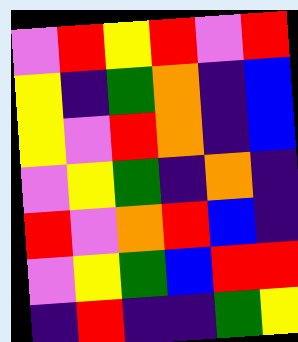[["violet", "red", "yellow", "red", "violet", "red"], ["yellow", "indigo", "green", "orange", "indigo", "blue"], ["yellow", "violet", "red", "orange", "indigo", "blue"], ["violet", "yellow", "green", "indigo", "orange", "indigo"], ["red", "violet", "orange", "red", "blue", "indigo"], ["violet", "yellow", "green", "blue", "red", "red"], ["indigo", "red", "indigo", "indigo", "green", "yellow"]]